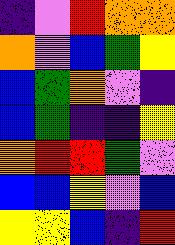[["indigo", "violet", "red", "orange", "orange"], ["orange", "violet", "blue", "green", "yellow"], ["blue", "green", "orange", "violet", "indigo"], ["blue", "green", "indigo", "indigo", "yellow"], ["orange", "red", "red", "green", "violet"], ["blue", "blue", "yellow", "violet", "blue"], ["yellow", "yellow", "blue", "indigo", "red"]]